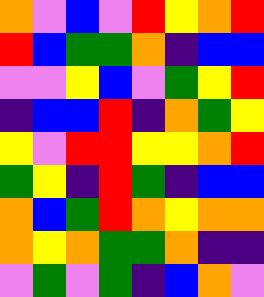[["orange", "violet", "blue", "violet", "red", "yellow", "orange", "red"], ["red", "blue", "green", "green", "orange", "indigo", "blue", "blue"], ["violet", "violet", "yellow", "blue", "violet", "green", "yellow", "red"], ["indigo", "blue", "blue", "red", "indigo", "orange", "green", "yellow"], ["yellow", "violet", "red", "red", "yellow", "yellow", "orange", "red"], ["green", "yellow", "indigo", "red", "green", "indigo", "blue", "blue"], ["orange", "blue", "green", "red", "orange", "yellow", "orange", "orange"], ["orange", "yellow", "orange", "green", "green", "orange", "indigo", "indigo"], ["violet", "green", "violet", "green", "indigo", "blue", "orange", "violet"]]